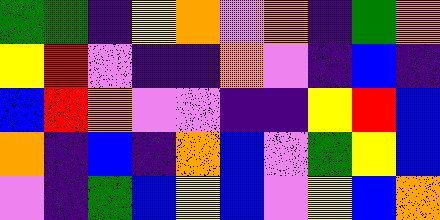[["green", "green", "indigo", "yellow", "orange", "violet", "orange", "indigo", "green", "orange"], ["yellow", "red", "violet", "indigo", "indigo", "orange", "violet", "indigo", "blue", "indigo"], ["blue", "red", "orange", "violet", "violet", "indigo", "indigo", "yellow", "red", "blue"], ["orange", "indigo", "blue", "indigo", "orange", "blue", "violet", "green", "yellow", "blue"], ["violet", "indigo", "green", "blue", "yellow", "blue", "violet", "yellow", "blue", "orange"]]